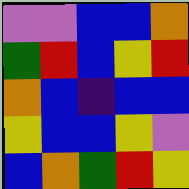[["violet", "violet", "blue", "blue", "orange"], ["green", "red", "blue", "yellow", "red"], ["orange", "blue", "indigo", "blue", "blue"], ["yellow", "blue", "blue", "yellow", "violet"], ["blue", "orange", "green", "red", "yellow"]]